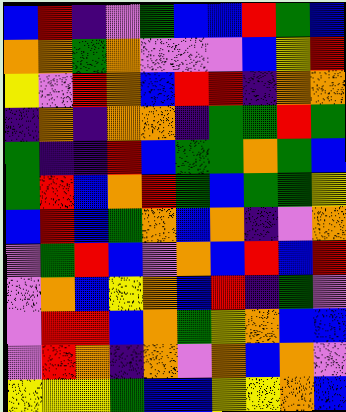[["blue", "red", "indigo", "violet", "green", "blue", "blue", "red", "green", "blue"], ["orange", "orange", "green", "orange", "violet", "violet", "violet", "blue", "yellow", "red"], ["yellow", "violet", "red", "orange", "blue", "red", "red", "indigo", "orange", "orange"], ["indigo", "orange", "indigo", "orange", "orange", "indigo", "green", "green", "red", "green"], ["green", "indigo", "indigo", "red", "blue", "green", "green", "orange", "green", "blue"], ["green", "red", "blue", "orange", "red", "green", "blue", "green", "green", "yellow"], ["blue", "red", "blue", "green", "orange", "blue", "orange", "indigo", "violet", "orange"], ["violet", "green", "red", "blue", "violet", "orange", "blue", "red", "blue", "red"], ["violet", "orange", "blue", "yellow", "orange", "blue", "red", "indigo", "green", "violet"], ["violet", "red", "red", "blue", "orange", "green", "yellow", "orange", "blue", "blue"], ["violet", "red", "orange", "indigo", "orange", "violet", "orange", "blue", "orange", "violet"], ["yellow", "yellow", "yellow", "green", "blue", "blue", "yellow", "yellow", "orange", "blue"]]